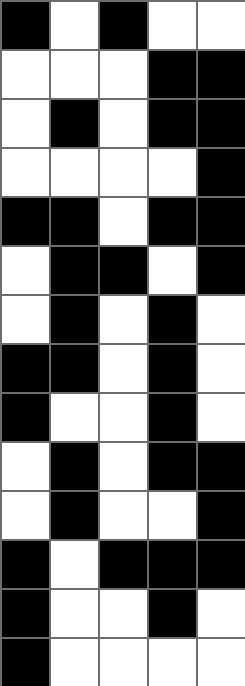[["black", "white", "black", "white", "white"], ["white", "white", "white", "black", "black"], ["white", "black", "white", "black", "black"], ["white", "white", "white", "white", "black"], ["black", "black", "white", "black", "black"], ["white", "black", "black", "white", "black"], ["white", "black", "white", "black", "white"], ["black", "black", "white", "black", "white"], ["black", "white", "white", "black", "white"], ["white", "black", "white", "black", "black"], ["white", "black", "white", "white", "black"], ["black", "white", "black", "black", "black"], ["black", "white", "white", "black", "white"], ["black", "white", "white", "white", "white"]]